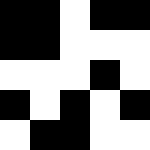[["black", "black", "white", "black", "black"], ["black", "black", "white", "white", "white"], ["white", "white", "white", "black", "white"], ["black", "white", "black", "white", "black"], ["white", "black", "black", "white", "white"]]